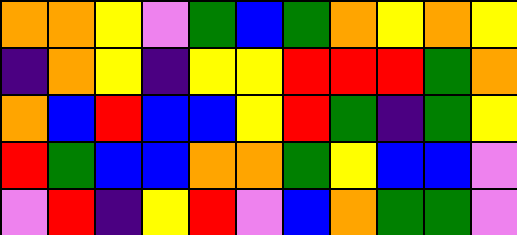[["orange", "orange", "yellow", "violet", "green", "blue", "green", "orange", "yellow", "orange", "yellow"], ["indigo", "orange", "yellow", "indigo", "yellow", "yellow", "red", "red", "red", "green", "orange"], ["orange", "blue", "red", "blue", "blue", "yellow", "red", "green", "indigo", "green", "yellow"], ["red", "green", "blue", "blue", "orange", "orange", "green", "yellow", "blue", "blue", "violet"], ["violet", "red", "indigo", "yellow", "red", "violet", "blue", "orange", "green", "green", "violet"]]